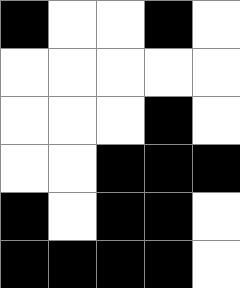[["black", "white", "white", "black", "white"], ["white", "white", "white", "white", "white"], ["white", "white", "white", "black", "white"], ["white", "white", "black", "black", "black"], ["black", "white", "black", "black", "white"], ["black", "black", "black", "black", "white"]]